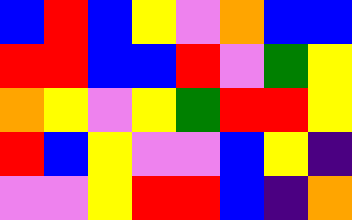[["blue", "red", "blue", "yellow", "violet", "orange", "blue", "blue"], ["red", "red", "blue", "blue", "red", "violet", "green", "yellow"], ["orange", "yellow", "violet", "yellow", "green", "red", "red", "yellow"], ["red", "blue", "yellow", "violet", "violet", "blue", "yellow", "indigo"], ["violet", "violet", "yellow", "red", "red", "blue", "indigo", "orange"]]